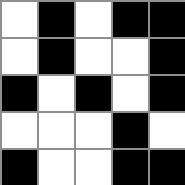[["white", "black", "white", "black", "black"], ["white", "black", "white", "white", "black"], ["black", "white", "black", "white", "black"], ["white", "white", "white", "black", "white"], ["black", "white", "white", "black", "black"]]